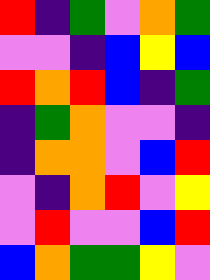[["red", "indigo", "green", "violet", "orange", "green"], ["violet", "violet", "indigo", "blue", "yellow", "blue"], ["red", "orange", "red", "blue", "indigo", "green"], ["indigo", "green", "orange", "violet", "violet", "indigo"], ["indigo", "orange", "orange", "violet", "blue", "red"], ["violet", "indigo", "orange", "red", "violet", "yellow"], ["violet", "red", "violet", "violet", "blue", "red"], ["blue", "orange", "green", "green", "yellow", "violet"]]